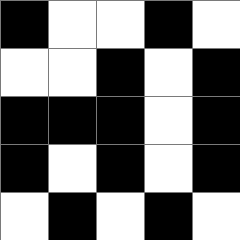[["black", "white", "white", "black", "white"], ["white", "white", "black", "white", "black"], ["black", "black", "black", "white", "black"], ["black", "white", "black", "white", "black"], ["white", "black", "white", "black", "white"]]